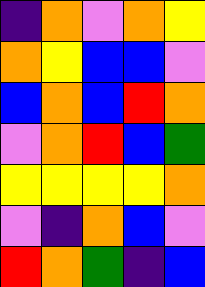[["indigo", "orange", "violet", "orange", "yellow"], ["orange", "yellow", "blue", "blue", "violet"], ["blue", "orange", "blue", "red", "orange"], ["violet", "orange", "red", "blue", "green"], ["yellow", "yellow", "yellow", "yellow", "orange"], ["violet", "indigo", "orange", "blue", "violet"], ["red", "orange", "green", "indigo", "blue"]]